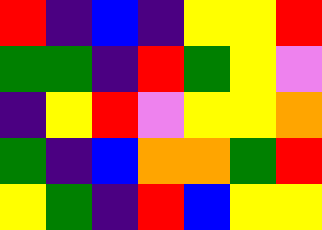[["red", "indigo", "blue", "indigo", "yellow", "yellow", "red"], ["green", "green", "indigo", "red", "green", "yellow", "violet"], ["indigo", "yellow", "red", "violet", "yellow", "yellow", "orange"], ["green", "indigo", "blue", "orange", "orange", "green", "red"], ["yellow", "green", "indigo", "red", "blue", "yellow", "yellow"]]